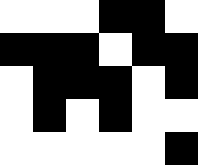[["white", "white", "white", "black", "black", "white"], ["black", "black", "black", "white", "black", "black"], ["white", "black", "black", "black", "white", "black"], ["white", "black", "white", "black", "white", "white"], ["white", "white", "white", "white", "white", "black"]]